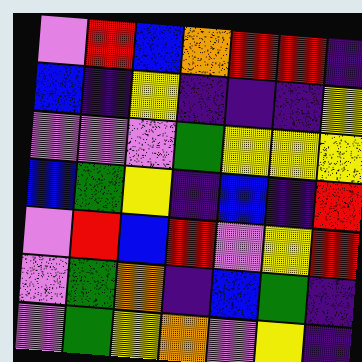[["violet", "red", "blue", "orange", "red", "red", "indigo"], ["blue", "indigo", "yellow", "indigo", "indigo", "indigo", "yellow"], ["violet", "violet", "violet", "green", "yellow", "yellow", "yellow"], ["blue", "green", "yellow", "indigo", "blue", "indigo", "red"], ["violet", "red", "blue", "red", "violet", "yellow", "red"], ["violet", "green", "orange", "indigo", "blue", "green", "indigo"], ["violet", "green", "yellow", "orange", "violet", "yellow", "indigo"]]